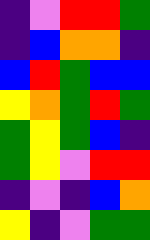[["indigo", "violet", "red", "red", "green"], ["indigo", "blue", "orange", "orange", "indigo"], ["blue", "red", "green", "blue", "blue"], ["yellow", "orange", "green", "red", "green"], ["green", "yellow", "green", "blue", "indigo"], ["green", "yellow", "violet", "red", "red"], ["indigo", "violet", "indigo", "blue", "orange"], ["yellow", "indigo", "violet", "green", "green"]]